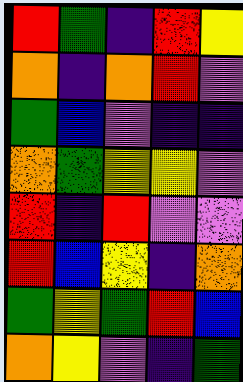[["red", "green", "indigo", "red", "yellow"], ["orange", "indigo", "orange", "red", "violet"], ["green", "blue", "violet", "indigo", "indigo"], ["orange", "green", "yellow", "yellow", "violet"], ["red", "indigo", "red", "violet", "violet"], ["red", "blue", "yellow", "indigo", "orange"], ["green", "yellow", "green", "red", "blue"], ["orange", "yellow", "violet", "indigo", "green"]]